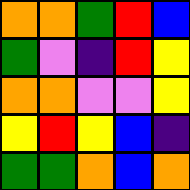[["orange", "orange", "green", "red", "blue"], ["green", "violet", "indigo", "red", "yellow"], ["orange", "orange", "violet", "violet", "yellow"], ["yellow", "red", "yellow", "blue", "indigo"], ["green", "green", "orange", "blue", "orange"]]